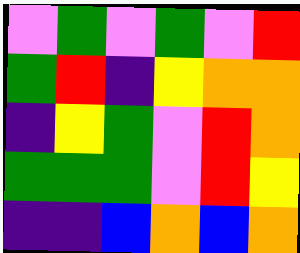[["violet", "green", "violet", "green", "violet", "red"], ["green", "red", "indigo", "yellow", "orange", "orange"], ["indigo", "yellow", "green", "violet", "red", "orange"], ["green", "green", "green", "violet", "red", "yellow"], ["indigo", "indigo", "blue", "orange", "blue", "orange"]]